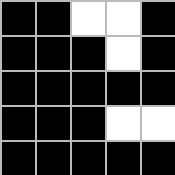[["black", "black", "white", "white", "black"], ["black", "black", "black", "white", "black"], ["black", "black", "black", "black", "black"], ["black", "black", "black", "white", "white"], ["black", "black", "black", "black", "black"]]